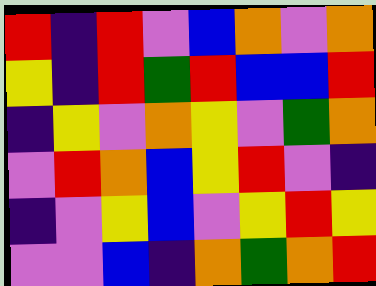[["red", "indigo", "red", "violet", "blue", "orange", "violet", "orange"], ["yellow", "indigo", "red", "green", "red", "blue", "blue", "red"], ["indigo", "yellow", "violet", "orange", "yellow", "violet", "green", "orange"], ["violet", "red", "orange", "blue", "yellow", "red", "violet", "indigo"], ["indigo", "violet", "yellow", "blue", "violet", "yellow", "red", "yellow"], ["violet", "violet", "blue", "indigo", "orange", "green", "orange", "red"]]